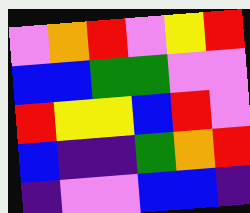[["violet", "orange", "red", "violet", "yellow", "red"], ["blue", "blue", "green", "green", "violet", "violet"], ["red", "yellow", "yellow", "blue", "red", "violet"], ["blue", "indigo", "indigo", "green", "orange", "red"], ["indigo", "violet", "violet", "blue", "blue", "indigo"]]